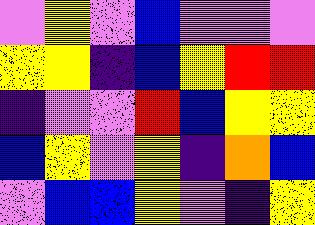[["violet", "yellow", "violet", "blue", "violet", "violet", "violet"], ["yellow", "yellow", "indigo", "blue", "yellow", "red", "red"], ["indigo", "violet", "violet", "red", "blue", "yellow", "yellow"], ["blue", "yellow", "violet", "yellow", "indigo", "orange", "blue"], ["violet", "blue", "blue", "yellow", "violet", "indigo", "yellow"]]